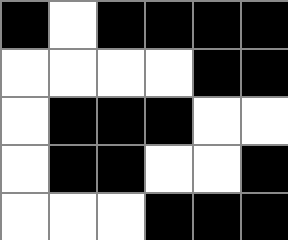[["black", "white", "black", "black", "black", "black"], ["white", "white", "white", "white", "black", "black"], ["white", "black", "black", "black", "white", "white"], ["white", "black", "black", "white", "white", "black"], ["white", "white", "white", "black", "black", "black"]]